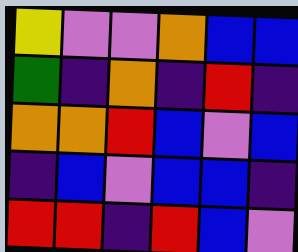[["yellow", "violet", "violet", "orange", "blue", "blue"], ["green", "indigo", "orange", "indigo", "red", "indigo"], ["orange", "orange", "red", "blue", "violet", "blue"], ["indigo", "blue", "violet", "blue", "blue", "indigo"], ["red", "red", "indigo", "red", "blue", "violet"]]